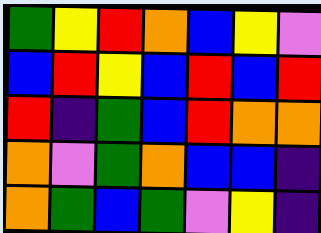[["green", "yellow", "red", "orange", "blue", "yellow", "violet"], ["blue", "red", "yellow", "blue", "red", "blue", "red"], ["red", "indigo", "green", "blue", "red", "orange", "orange"], ["orange", "violet", "green", "orange", "blue", "blue", "indigo"], ["orange", "green", "blue", "green", "violet", "yellow", "indigo"]]